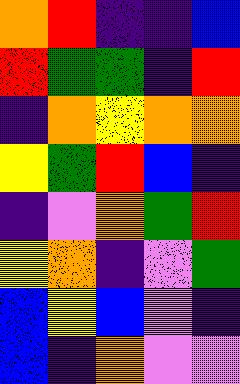[["orange", "red", "indigo", "indigo", "blue"], ["red", "green", "green", "indigo", "red"], ["indigo", "orange", "yellow", "orange", "orange"], ["yellow", "green", "red", "blue", "indigo"], ["indigo", "violet", "orange", "green", "red"], ["yellow", "orange", "indigo", "violet", "green"], ["blue", "yellow", "blue", "violet", "indigo"], ["blue", "indigo", "orange", "violet", "violet"]]